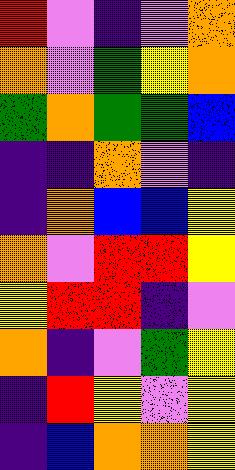[["red", "violet", "indigo", "violet", "orange"], ["orange", "violet", "green", "yellow", "orange"], ["green", "orange", "green", "green", "blue"], ["indigo", "indigo", "orange", "violet", "indigo"], ["indigo", "orange", "blue", "blue", "yellow"], ["orange", "violet", "red", "red", "yellow"], ["yellow", "red", "red", "indigo", "violet"], ["orange", "indigo", "violet", "green", "yellow"], ["indigo", "red", "yellow", "violet", "yellow"], ["indigo", "blue", "orange", "orange", "yellow"]]